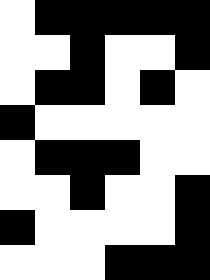[["white", "black", "black", "black", "black", "black"], ["white", "white", "black", "white", "white", "black"], ["white", "black", "black", "white", "black", "white"], ["black", "white", "white", "white", "white", "white"], ["white", "black", "black", "black", "white", "white"], ["white", "white", "black", "white", "white", "black"], ["black", "white", "white", "white", "white", "black"], ["white", "white", "white", "black", "black", "black"]]